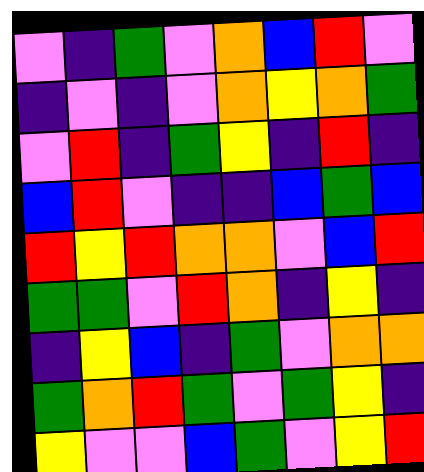[["violet", "indigo", "green", "violet", "orange", "blue", "red", "violet"], ["indigo", "violet", "indigo", "violet", "orange", "yellow", "orange", "green"], ["violet", "red", "indigo", "green", "yellow", "indigo", "red", "indigo"], ["blue", "red", "violet", "indigo", "indigo", "blue", "green", "blue"], ["red", "yellow", "red", "orange", "orange", "violet", "blue", "red"], ["green", "green", "violet", "red", "orange", "indigo", "yellow", "indigo"], ["indigo", "yellow", "blue", "indigo", "green", "violet", "orange", "orange"], ["green", "orange", "red", "green", "violet", "green", "yellow", "indigo"], ["yellow", "violet", "violet", "blue", "green", "violet", "yellow", "red"]]